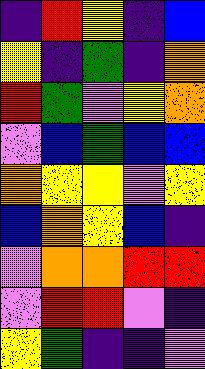[["indigo", "red", "yellow", "indigo", "blue"], ["yellow", "indigo", "green", "indigo", "orange"], ["red", "green", "violet", "yellow", "orange"], ["violet", "blue", "green", "blue", "blue"], ["orange", "yellow", "yellow", "violet", "yellow"], ["blue", "orange", "yellow", "blue", "indigo"], ["violet", "orange", "orange", "red", "red"], ["violet", "red", "red", "violet", "indigo"], ["yellow", "green", "indigo", "indigo", "violet"]]